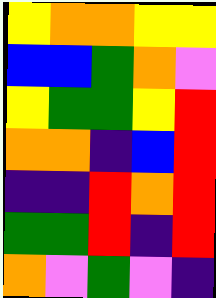[["yellow", "orange", "orange", "yellow", "yellow"], ["blue", "blue", "green", "orange", "violet"], ["yellow", "green", "green", "yellow", "red"], ["orange", "orange", "indigo", "blue", "red"], ["indigo", "indigo", "red", "orange", "red"], ["green", "green", "red", "indigo", "red"], ["orange", "violet", "green", "violet", "indigo"]]